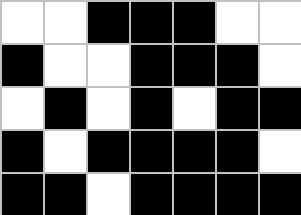[["white", "white", "black", "black", "black", "white", "white"], ["black", "white", "white", "black", "black", "black", "white"], ["white", "black", "white", "black", "white", "black", "black"], ["black", "white", "black", "black", "black", "black", "white"], ["black", "black", "white", "black", "black", "black", "black"]]